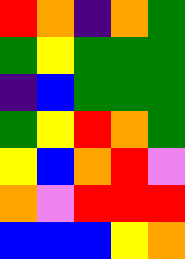[["red", "orange", "indigo", "orange", "green"], ["green", "yellow", "green", "green", "green"], ["indigo", "blue", "green", "green", "green"], ["green", "yellow", "red", "orange", "green"], ["yellow", "blue", "orange", "red", "violet"], ["orange", "violet", "red", "red", "red"], ["blue", "blue", "blue", "yellow", "orange"]]